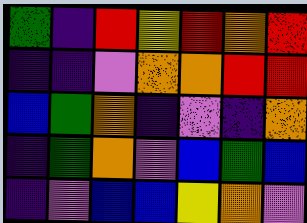[["green", "indigo", "red", "yellow", "red", "orange", "red"], ["indigo", "indigo", "violet", "orange", "orange", "red", "red"], ["blue", "green", "orange", "indigo", "violet", "indigo", "orange"], ["indigo", "green", "orange", "violet", "blue", "green", "blue"], ["indigo", "violet", "blue", "blue", "yellow", "orange", "violet"]]